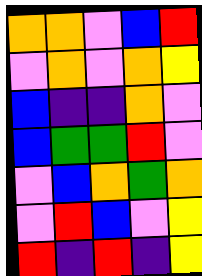[["orange", "orange", "violet", "blue", "red"], ["violet", "orange", "violet", "orange", "yellow"], ["blue", "indigo", "indigo", "orange", "violet"], ["blue", "green", "green", "red", "violet"], ["violet", "blue", "orange", "green", "orange"], ["violet", "red", "blue", "violet", "yellow"], ["red", "indigo", "red", "indigo", "yellow"]]